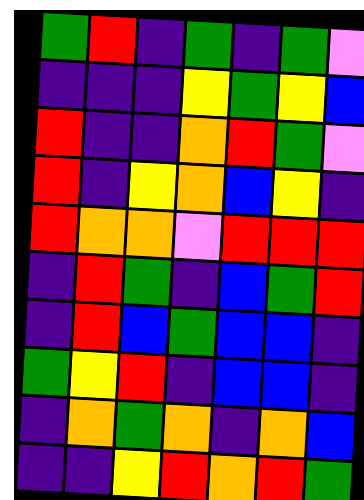[["green", "red", "indigo", "green", "indigo", "green", "violet"], ["indigo", "indigo", "indigo", "yellow", "green", "yellow", "blue"], ["red", "indigo", "indigo", "orange", "red", "green", "violet"], ["red", "indigo", "yellow", "orange", "blue", "yellow", "indigo"], ["red", "orange", "orange", "violet", "red", "red", "red"], ["indigo", "red", "green", "indigo", "blue", "green", "red"], ["indigo", "red", "blue", "green", "blue", "blue", "indigo"], ["green", "yellow", "red", "indigo", "blue", "blue", "indigo"], ["indigo", "orange", "green", "orange", "indigo", "orange", "blue"], ["indigo", "indigo", "yellow", "red", "orange", "red", "green"]]